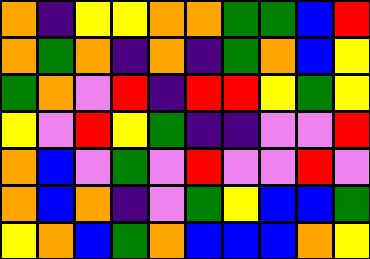[["orange", "indigo", "yellow", "yellow", "orange", "orange", "green", "green", "blue", "red"], ["orange", "green", "orange", "indigo", "orange", "indigo", "green", "orange", "blue", "yellow"], ["green", "orange", "violet", "red", "indigo", "red", "red", "yellow", "green", "yellow"], ["yellow", "violet", "red", "yellow", "green", "indigo", "indigo", "violet", "violet", "red"], ["orange", "blue", "violet", "green", "violet", "red", "violet", "violet", "red", "violet"], ["orange", "blue", "orange", "indigo", "violet", "green", "yellow", "blue", "blue", "green"], ["yellow", "orange", "blue", "green", "orange", "blue", "blue", "blue", "orange", "yellow"]]